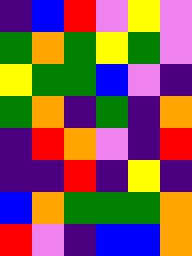[["indigo", "blue", "red", "violet", "yellow", "violet"], ["green", "orange", "green", "yellow", "green", "violet"], ["yellow", "green", "green", "blue", "violet", "indigo"], ["green", "orange", "indigo", "green", "indigo", "orange"], ["indigo", "red", "orange", "violet", "indigo", "red"], ["indigo", "indigo", "red", "indigo", "yellow", "indigo"], ["blue", "orange", "green", "green", "green", "orange"], ["red", "violet", "indigo", "blue", "blue", "orange"]]